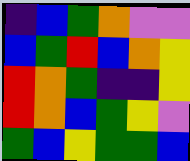[["indigo", "blue", "green", "orange", "violet", "violet"], ["blue", "green", "red", "blue", "orange", "yellow"], ["red", "orange", "green", "indigo", "indigo", "yellow"], ["red", "orange", "blue", "green", "yellow", "violet"], ["green", "blue", "yellow", "green", "green", "blue"]]